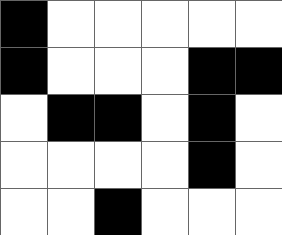[["black", "white", "white", "white", "white", "white"], ["black", "white", "white", "white", "black", "black"], ["white", "black", "black", "white", "black", "white"], ["white", "white", "white", "white", "black", "white"], ["white", "white", "black", "white", "white", "white"]]